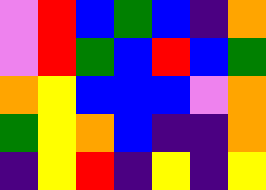[["violet", "red", "blue", "green", "blue", "indigo", "orange"], ["violet", "red", "green", "blue", "red", "blue", "green"], ["orange", "yellow", "blue", "blue", "blue", "violet", "orange"], ["green", "yellow", "orange", "blue", "indigo", "indigo", "orange"], ["indigo", "yellow", "red", "indigo", "yellow", "indigo", "yellow"]]